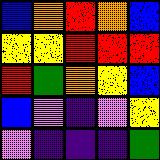[["blue", "orange", "red", "orange", "blue"], ["yellow", "yellow", "red", "red", "red"], ["red", "green", "orange", "yellow", "blue"], ["blue", "violet", "indigo", "violet", "yellow"], ["violet", "indigo", "indigo", "indigo", "green"]]